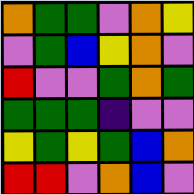[["orange", "green", "green", "violet", "orange", "yellow"], ["violet", "green", "blue", "yellow", "orange", "violet"], ["red", "violet", "violet", "green", "orange", "green"], ["green", "green", "green", "indigo", "violet", "violet"], ["yellow", "green", "yellow", "green", "blue", "orange"], ["red", "red", "violet", "orange", "blue", "violet"]]